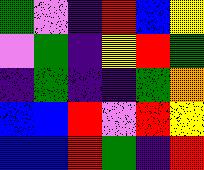[["green", "violet", "indigo", "red", "blue", "yellow"], ["violet", "green", "indigo", "yellow", "red", "green"], ["indigo", "green", "indigo", "indigo", "green", "orange"], ["blue", "blue", "red", "violet", "red", "yellow"], ["blue", "blue", "red", "green", "indigo", "red"]]